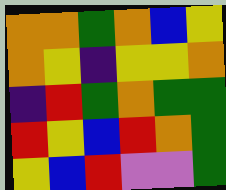[["orange", "orange", "green", "orange", "blue", "yellow"], ["orange", "yellow", "indigo", "yellow", "yellow", "orange"], ["indigo", "red", "green", "orange", "green", "green"], ["red", "yellow", "blue", "red", "orange", "green"], ["yellow", "blue", "red", "violet", "violet", "green"]]